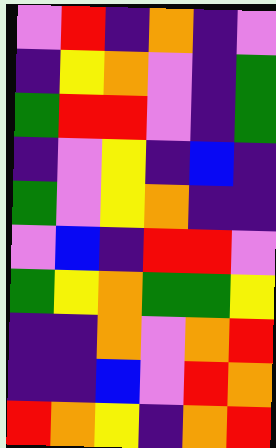[["violet", "red", "indigo", "orange", "indigo", "violet"], ["indigo", "yellow", "orange", "violet", "indigo", "green"], ["green", "red", "red", "violet", "indigo", "green"], ["indigo", "violet", "yellow", "indigo", "blue", "indigo"], ["green", "violet", "yellow", "orange", "indigo", "indigo"], ["violet", "blue", "indigo", "red", "red", "violet"], ["green", "yellow", "orange", "green", "green", "yellow"], ["indigo", "indigo", "orange", "violet", "orange", "red"], ["indigo", "indigo", "blue", "violet", "red", "orange"], ["red", "orange", "yellow", "indigo", "orange", "red"]]